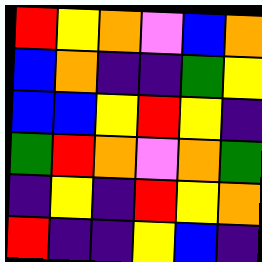[["red", "yellow", "orange", "violet", "blue", "orange"], ["blue", "orange", "indigo", "indigo", "green", "yellow"], ["blue", "blue", "yellow", "red", "yellow", "indigo"], ["green", "red", "orange", "violet", "orange", "green"], ["indigo", "yellow", "indigo", "red", "yellow", "orange"], ["red", "indigo", "indigo", "yellow", "blue", "indigo"]]